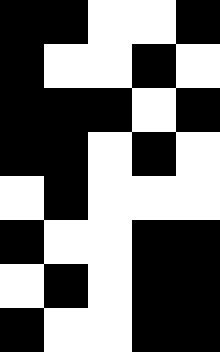[["black", "black", "white", "white", "black"], ["black", "white", "white", "black", "white"], ["black", "black", "black", "white", "black"], ["black", "black", "white", "black", "white"], ["white", "black", "white", "white", "white"], ["black", "white", "white", "black", "black"], ["white", "black", "white", "black", "black"], ["black", "white", "white", "black", "black"]]